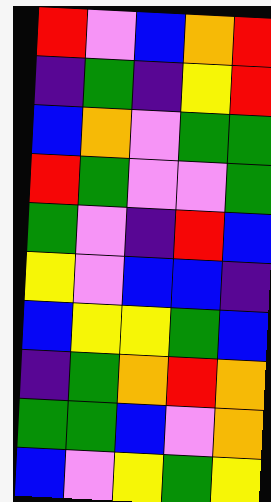[["red", "violet", "blue", "orange", "red"], ["indigo", "green", "indigo", "yellow", "red"], ["blue", "orange", "violet", "green", "green"], ["red", "green", "violet", "violet", "green"], ["green", "violet", "indigo", "red", "blue"], ["yellow", "violet", "blue", "blue", "indigo"], ["blue", "yellow", "yellow", "green", "blue"], ["indigo", "green", "orange", "red", "orange"], ["green", "green", "blue", "violet", "orange"], ["blue", "violet", "yellow", "green", "yellow"]]